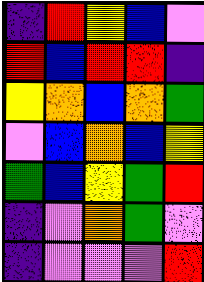[["indigo", "red", "yellow", "blue", "violet"], ["red", "blue", "red", "red", "indigo"], ["yellow", "orange", "blue", "orange", "green"], ["violet", "blue", "orange", "blue", "yellow"], ["green", "blue", "yellow", "green", "red"], ["indigo", "violet", "orange", "green", "violet"], ["indigo", "violet", "violet", "violet", "red"]]